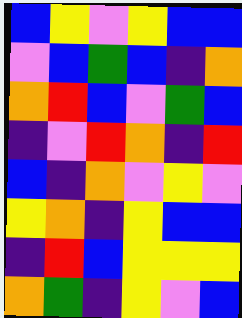[["blue", "yellow", "violet", "yellow", "blue", "blue"], ["violet", "blue", "green", "blue", "indigo", "orange"], ["orange", "red", "blue", "violet", "green", "blue"], ["indigo", "violet", "red", "orange", "indigo", "red"], ["blue", "indigo", "orange", "violet", "yellow", "violet"], ["yellow", "orange", "indigo", "yellow", "blue", "blue"], ["indigo", "red", "blue", "yellow", "yellow", "yellow"], ["orange", "green", "indigo", "yellow", "violet", "blue"]]